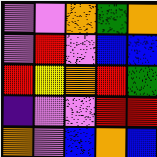[["violet", "violet", "orange", "green", "orange"], ["violet", "red", "violet", "blue", "blue"], ["red", "yellow", "orange", "red", "green"], ["indigo", "violet", "violet", "red", "red"], ["orange", "violet", "blue", "orange", "blue"]]